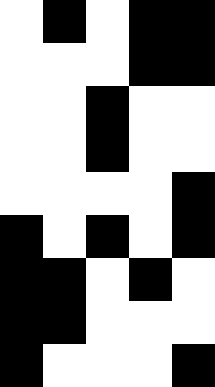[["white", "black", "white", "black", "black"], ["white", "white", "white", "black", "black"], ["white", "white", "black", "white", "white"], ["white", "white", "black", "white", "white"], ["white", "white", "white", "white", "black"], ["black", "white", "black", "white", "black"], ["black", "black", "white", "black", "white"], ["black", "black", "white", "white", "white"], ["black", "white", "white", "white", "black"]]